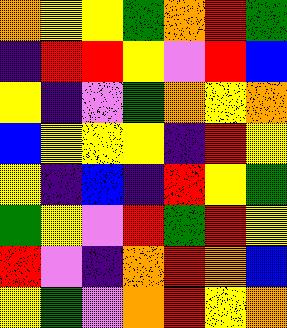[["orange", "yellow", "yellow", "green", "orange", "red", "green"], ["indigo", "red", "red", "yellow", "violet", "red", "blue"], ["yellow", "indigo", "violet", "green", "orange", "yellow", "orange"], ["blue", "yellow", "yellow", "yellow", "indigo", "red", "yellow"], ["yellow", "indigo", "blue", "indigo", "red", "yellow", "green"], ["green", "yellow", "violet", "red", "green", "red", "yellow"], ["red", "violet", "indigo", "orange", "red", "orange", "blue"], ["yellow", "green", "violet", "orange", "red", "yellow", "orange"]]